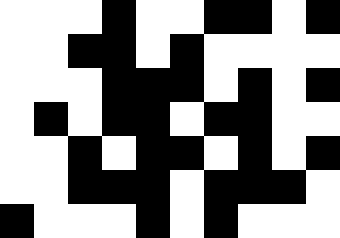[["white", "white", "white", "black", "white", "white", "black", "black", "white", "black"], ["white", "white", "black", "black", "white", "black", "white", "white", "white", "white"], ["white", "white", "white", "black", "black", "black", "white", "black", "white", "black"], ["white", "black", "white", "black", "black", "white", "black", "black", "white", "white"], ["white", "white", "black", "white", "black", "black", "white", "black", "white", "black"], ["white", "white", "black", "black", "black", "white", "black", "black", "black", "white"], ["black", "white", "white", "white", "black", "white", "black", "white", "white", "white"]]